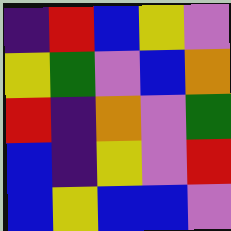[["indigo", "red", "blue", "yellow", "violet"], ["yellow", "green", "violet", "blue", "orange"], ["red", "indigo", "orange", "violet", "green"], ["blue", "indigo", "yellow", "violet", "red"], ["blue", "yellow", "blue", "blue", "violet"]]